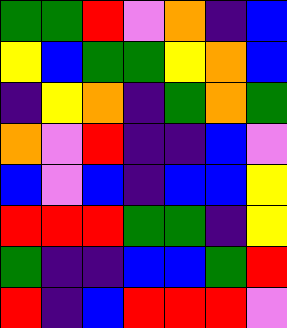[["green", "green", "red", "violet", "orange", "indigo", "blue"], ["yellow", "blue", "green", "green", "yellow", "orange", "blue"], ["indigo", "yellow", "orange", "indigo", "green", "orange", "green"], ["orange", "violet", "red", "indigo", "indigo", "blue", "violet"], ["blue", "violet", "blue", "indigo", "blue", "blue", "yellow"], ["red", "red", "red", "green", "green", "indigo", "yellow"], ["green", "indigo", "indigo", "blue", "blue", "green", "red"], ["red", "indigo", "blue", "red", "red", "red", "violet"]]